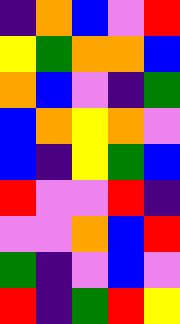[["indigo", "orange", "blue", "violet", "red"], ["yellow", "green", "orange", "orange", "blue"], ["orange", "blue", "violet", "indigo", "green"], ["blue", "orange", "yellow", "orange", "violet"], ["blue", "indigo", "yellow", "green", "blue"], ["red", "violet", "violet", "red", "indigo"], ["violet", "violet", "orange", "blue", "red"], ["green", "indigo", "violet", "blue", "violet"], ["red", "indigo", "green", "red", "yellow"]]